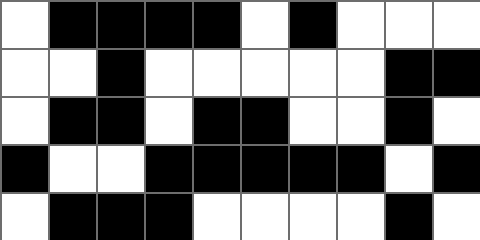[["white", "black", "black", "black", "black", "white", "black", "white", "white", "white"], ["white", "white", "black", "white", "white", "white", "white", "white", "black", "black"], ["white", "black", "black", "white", "black", "black", "white", "white", "black", "white"], ["black", "white", "white", "black", "black", "black", "black", "black", "white", "black"], ["white", "black", "black", "black", "white", "white", "white", "white", "black", "white"]]